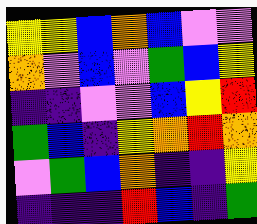[["yellow", "yellow", "blue", "orange", "blue", "violet", "violet"], ["orange", "violet", "blue", "violet", "green", "blue", "yellow"], ["indigo", "indigo", "violet", "violet", "blue", "yellow", "red"], ["green", "blue", "indigo", "yellow", "orange", "red", "orange"], ["violet", "green", "blue", "orange", "indigo", "indigo", "yellow"], ["indigo", "indigo", "indigo", "red", "blue", "indigo", "green"]]